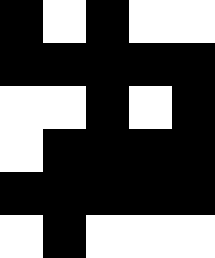[["black", "white", "black", "white", "white"], ["black", "black", "black", "black", "black"], ["white", "white", "black", "white", "black"], ["white", "black", "black", "black", "black"], ["black", "black", "black", "black", "black"], ["white", "black", "white", "white", "white"]]